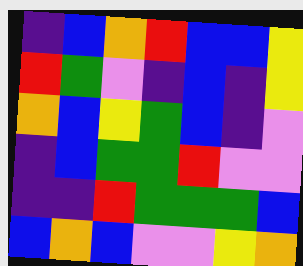[["indigo", "blue", "orange", "red", "blue", "blue", "yellow"], ["red", "green", "violet", "indigo", "blue", "indigo", "yellow"], ["orange", "blue", "yellow", "green", "blue", "indigo", "violet"], ["indigo", "blue", "green", "green", "red", "violet", "violet"], ["indigo", "indigo", "red", "green", "green", "green", "blue"], ["blue", "orange", "blue", "violet", "violet", "yellow", "orange"]]